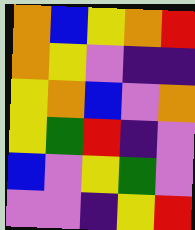[["orange", "blue", "yellow", "orange", "red"], ["orange", "yellow", "violet", "indigo", "indigo"], ["yellow", "orange", "blue", "violet", "orange"], ["yellow", "green", "red", "indigo", "violet"], ["blue", "violet", "yellow", "green", "violet"], ["violet", "violet", "indigo", "yellow", "red"]]